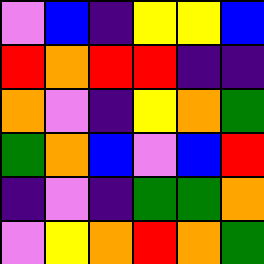[["violet", "blue", "indigo", "yellow", "yellow", "blue"], ["red", "orange", "red", "red", "indigo", "indigo"], ["orange", "violet", "indigo", "yellow", "orange", "green"], ["green", "orange", "blue", "violet", "blue", "red"], ["indigo", "violet", "indigo", "green", "green", "orange"], ["violet", "yellow", "orange", "red", "orange", "green"]]